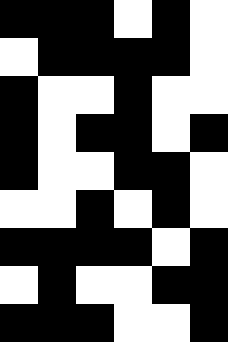[["black", "black", "black", "white", "black", "white"], ["white", "black", "black", "black", "black", "white"], ["black", "white", "white", "black", "white", "white"], ["black", "white", "black", "black", "white", "black"], ["black", "white", "white", "black", "black", "white"], ["white", "white", "black", "white", "black", "white"], ["black", "black", "black", "black", "white", "black"], ["white", "black", "white", "white", "black", "black"], ["black", "black", "black", "white", "white", "black"]]